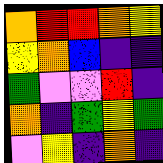[["orange", "red", "red", "orange", "yellow"], ["yellow", "orange", "blue", "indigo", "indigo"], ["green", "violet", "violet", "red", "indigo"], ["orange", "indigo", "green", "yellow", "green"], ["violet", "yellow", "indigo", "orange", "indigo"]]